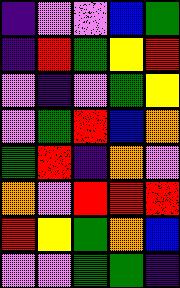[["indigo", "violet", "violet", "blue", "green"], ["indigo", "red", "green", "yellow", "red"], ["violet", "indigo", "violet", "green", "yellow"], ["violet", "green", "red", "blue", "orange"], ["green", "red", "indigo", "orange", "violet"], ["orange", "violet", "red", "red", "red"], ["red", "yellow", "green", "orange", "blue"], ["violet", "violet", "green", "green", "indigo"]]